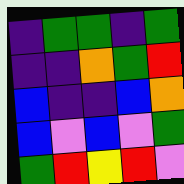[["indigo", "green", "green", "indigo", "green"], ["indigo", "indigo", "orange", "green", "red"], ["blue", "indigo", "indigo", "blue", "orange"], ["blue", "violet", "blue", "violet", "green"], ["green", "red", "yellow", "red", "violet"]]